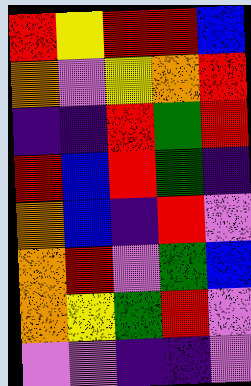[["red", "yellow", "red", "red", "blue"], ["orange", "violet", "yellow", "orange", "red"], ["indigo", "indigo", "red", "green", "red"], ["red", "blue", "red", "green", "indigo"], ["orange", "blue", "indigo", "red", "violet"], ["orange", "red", "violet", "green", "blue"], ["orange", "yellow", "green", "red", "violet"], ["violet", "violet", "indigo", "indigo", "violet"]]